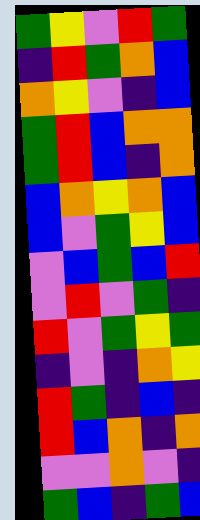[["green", "yellow", "violet", "red", "green"], ["indigo", "red", "green", "orange", "blue"], ["orange", "yellow", "violet", "indigo", "blue"], ["green", "red", "blue", "orange", "orange"], ["green", "red", "blue", "indigo", "orange"], ["blue", "orange", "yellow", "orange", "blue"], ["blue", "violet", "green", "yellow", "blue"], ["violet", "blue", "green", "blue", "red"], ["violet", "red", "violet", "green", "indigo"], ["red", "violet", "green", "yellow", "green"], ["indigo", "violet", "indigo", "orange", "yellow"], ["red", "green", "indigo", "blue", "indigo"], ["red", "blue", "orange", "indigo", "orange"], ["violet", "violet", "orange", "violet", "indigo"], ["green", "blue", "indigo", "green", "blue"]]